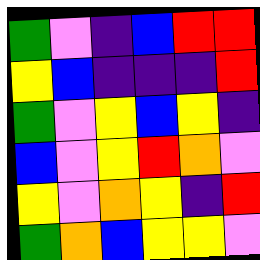[["green", "violet", "indigo", "blue", "red", "red"], ["yellow", "blue", "indigo", "indigo", "indigo", "red"], ["green", "violet", "yellow", "blue", "yellow", "indigo"], ["blue", "violet", "yellow", "red", "orange", "violet"], ["yellow", "violet", "orange", "yellow", "indigo", "red"], ["green", "orange", "blue", "yellow", "yellow", "violet"]]